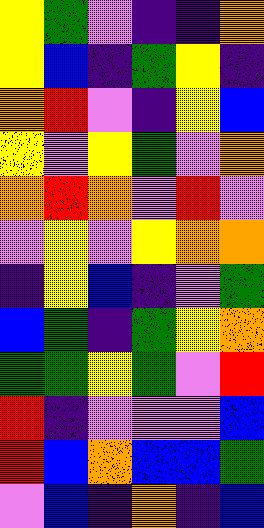[["yellow", "green", "violet", "indigo", "indigo", "orange"], ["yellow", "blue", "indigo", "green", "yellow", "indigo"], ["orange", "red", "violet", "indigo", "yellow", "blue"], ["yellow", "violet", "yellow", "green", "violet", "orange"], ["orange", "red", "orange", "violet", "red", "violet"], ["violet", "yellow", "violet", "yellow", "orange", "orange"], ["indigo", "yellow", "blue", "indigo", "violet", "green"], ["blue", "green", "indigo", "green", "yellow", "orange"], ["green", "green", "yellow", "green", "violet", "red"], ["red", "indigo", "violet", "violet", "violet", "blue"], ["red", "blue", "orange", "blue", "blue", "green"], ["violet", "blue", "indigo", "orange", "indigo", "blue"]]